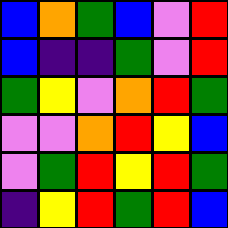[["blue", "orange", "green", "blue", "violet", "red"], ["blue", "indigo", "indigo", "green", "violet", "red"], ["green", "yellow", "violet", "orange", "red", "green"], ["violet", "violet", "orange", "red", "yellow", "blue"], ["violet", "green", "red", "yellow", "red", "green"], ["indigo", "yellow", "red", "green", "red", "blue"]]